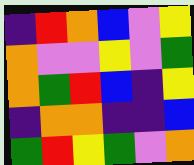[["indigo", "red", "orange", "blue", "violet", "yellow"], ["orange", "violet", "violet", "yellow", "violet", "green"], ["orange", "green", "red", "blue", "indigo", "yellow"], ["indigo", "orange", "orange", "indigo", "indigo", "blue"], ["green", "red", "yellow", "green", "violet", "orange"]]